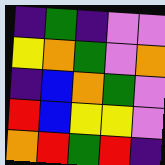[["indigo", "green", "indigo", "violet", "violet"], ["yellow", "orange", "green", "violet", "orange"], ["indigo", "blue", "orange", "green", "violet"], ["red", "blue", "yellow", "yellow", "violet"], ["orange", "red", "green", "red", "indigo"]]